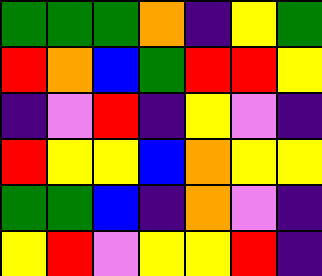[["green", "green", "green", "orange", "indigo", "yellow", "green"], ["red", "orange", "blue", "green", "red", "red", "yellow"], ["indigo", "violet", "red", "indigo", "yellow", "violet", "indigo"], ["red", "yellow", "yellow", "blue", "orange", "yellow", "yellow"], ["green", "green", "blue", "indigo", "orange", "violet", "indigo"], ["yellow", "red", "violet", "yellow", "yellow", "red", "indigo"]]